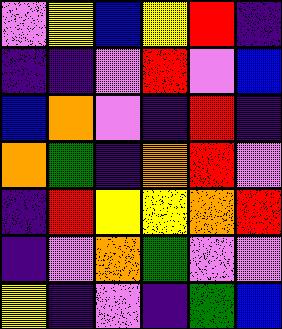[["violet", "yellow", "blue", "yellow", "red", "indigo"], ["indigo", "indigo", "violet", "red", "violet", "blue"], ["blue", "orange", "violet", "indigo", "red", "indigo"], ["orange", "green", "indigo", "orange", "red", "violet"], ["indigo", "red", "yellow", "yellow", "orange", "red"], ["indigo", "violet", "orange", "green", "violet", "violet"], ["yellow", "indigo", "violet", "indigo", "green", "blue"]]